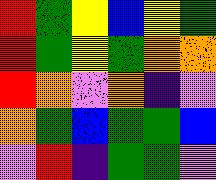[["red", "green", "yellow", "blue", "yellow", "green"], ["red", "green", "yellow", "green", "orange", "orange"], ["red", "orange", "violet", "orange", "indigo", "violet"], ["orange", "green", "blue", "green", "green", "blue"], ["violet", "red", "indigo", "green", "green", "violet"]]